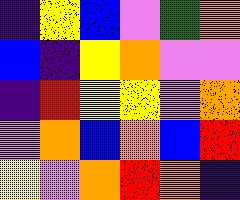[["indigo", "yellow", "blue", "violet", "green", "orange"], ["blue", "indigo", "yellow", "orange", "violet", "violet"], ["indigo", "red", "yellow", "yellow", "violet", "orange"], ["violet", "orange", "blue", "orange", "blue", "red"], ["yellow", "violet", "orange", "red", "orange", "indigo"]]